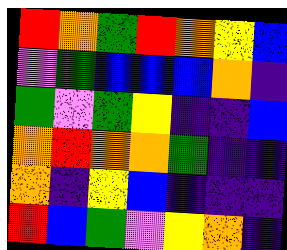[["red", "orange", "green", "red", "orange", "yellow", "blue"], ["violet", "green", "blue", "blue", "blue", "orange", "indigo"], ["green", "violet", "green", "yellow", "indigo", "indigo", "blue"], ["orange", "red", "orange", "orange", "green", "indigo", "indigo"], ["orange", "indigo", "yellow", "blue", "indigo", "indigo", "indigo"], ["red", "blue", "green", "violet", "yellow", "orange", "indigo"]]